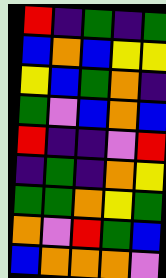[["red", "indigo", "green", "indigo", "green"], ["blue", "orange", "blue", "yellow", "yellow"], ["yellow", "blue", "green", "orange", "indigo"], ["green", "violet", "blue", "orange", "blue"], ["red", "indigo", "indigo", "violet", "red"], ["indigo", "green", "indigo", "orange", "yellow"], ["green", "green", "orange", "yellow", "green"], ["orange", "violet", "red", "green", "blue"], ["blue", "orange", "orange", "orange", "violet"]]